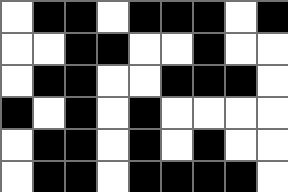[["white", "black", "black", "white", "black", "black", "black", "white", "black"], ["white", "white", "black", "black", "white", "white", "black", "white", "white"], ["white", "black", "black", "white", "white", "black", "black", "black", "white"], ["black", "white", "black", "white", "black", "white", "white", "white", "white"], ["white", "black", "black", "white", "black", "white", "black", "white", "white"], ["white", "black", "black", "white", "black", "black", "black", "black", "white"]]